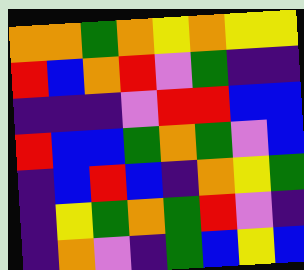[["orange", "orange", "green", "orange", "yellow", "orange", "yellow", "yellow"], ["red", "blue", "orange", "red", "violet", "green", "indigo", "indigo"], ["indigo", "indigo", "indigo", "violet", "red", "red", "blue", "blue"], ["red", "blue", "blue", "green", "orange", "green", "violet", "blue"], ["indigo", "blue", "red", "blue", "indigo", "orange", "yellow", "green"], ["indigo", "yellow", "green", "orange", "green", "red", "violet", "indigo"], ["indigo", "orange", "violet", "indigo", "green", "blue", "yellow", "blue"]]